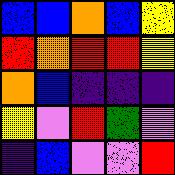[["blue", "blue", "orange", "blue", "yellow"], ["red", "orange", "red", "red", "yellow"], ["orange", "blue", "indigo", "indigo", "indigo"], ["yellow", "violet", "red", "green", "violet"], ["indigo", "blue", "violet", "violet", "red"]]